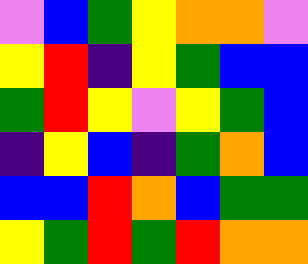[["violet", "blue", "green", "yellow", "orange", "orange", "violet"], ["yellow", "red", "indigo", "yellow", "green", "blue", "blue"], ["green", "red", "yellow", "violet", "yellow", "green", "blue"], ["indigo", "yellow", "blue", "indigo", "green", "orange", "blue"], ["blue", "blue", "red", "orange", "blue", "green", "green"], ["yellow", "green", "red", "green", "red", "orange", "orange"]]